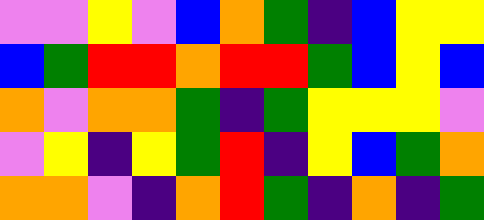[["violet", "violet", "yellow", "violet", "blue", "orange", "green", "indigo", "blue", "yellow", "yellow"], ["blue", "green", "red", "red", "orange", "red", "red", "green", "blue", "yellow", "blue"], ["orange", "violet", "orange", "orange", "green", "indigo", "green", "yellow", "yellow", "yellow", "violet"], ["violet", "yellow", "indigo", "yellow", "green", "red", "indigo", "yellow", "blue", "green", "orange"], ["orange", "orange", "violet", "indigo", "orange", "red", "green", "indigo", "orange", "indigo", "green"]]